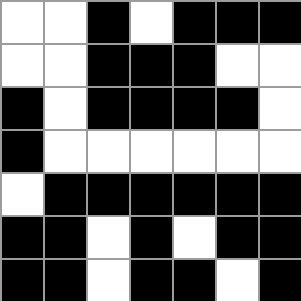[["white", "white", "black", "white", "black", "black", "black"], ["white", "white", "black", "black", "black", "white", "white"], ["black", "white", "black", "black", "black", "black", "white"], ["black", "white", "white", "white", "white", "white", "white"], ["white", "black", "black", "black", "black", "black", "black"], ["black", "black", "white", "black", "white", "black", "black"], ["black", "black", "white", "black", "black", "white", "black"]]